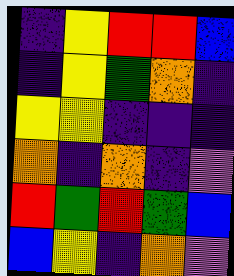[["indigo", "yellow", "red", "red", "blue"], ["indigo", "yellow", "green", "orange", "indigo"], ["yellow", "yellow", "indigo", "indigo", "indigo"], ["orange", "indigo", "orange", "indigo", "violet"], ["red", "green", "red", "green", "blue"], ["blue", "yellow", "indigo", "orange", "violet"]]